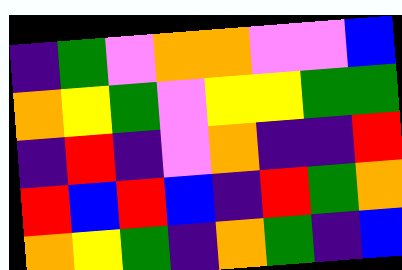[["indigo", "green", "violet", "orange", "orange", "violet", "violet", "blue"], ["orange", "yellow", "green", "violet", "yellow", "yellow", "green", "green"], ["indigo", "red", "indigo", "violet", "orange", "indigo", "indigo", "red"], ["red", "blue", "red", "blue", "indigo", "red", "green", "orange"], ["orange", "yellow", "green", "indigo", "orange", "green", "indigo", "blue"]]